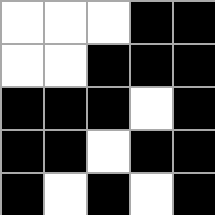[["white", "white", "white", "black", "black"], ["white", "white", "black", "black", "black"], ["black", "black", "black", "white", "black"], ["black", "black", "white", "black", "black"], ["black", "white", "black", "white", "black"]]